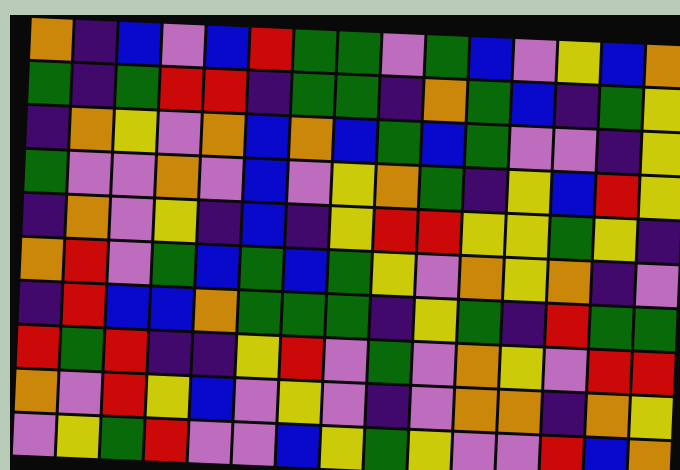[["orange", "indigo", "blue", "violet", "blue", "red", "green", "green", "violet", "green", "blue", "violet", "yellow", "blue", "orange"], ["green", "indigo", "green", "red", "red", "indigo", "green", "green", "indigo", "orange", "green", "blue", "indigo", "green", "yellow"], ["indigo", "orange", "yellow", "violet", "orange", "blue", "orange", "blue", "green", "blue", "green", "violet", "violet", "indigo", "yellow"], ["green", "violet", "violet", "orange", "violet", "blue", "violet", "yellow", "orange", "green", "indigo", "yellow", "blue", "red", "yellow"], ["indigo", "orange", "violet", "yellow", "indigo", "blue", "indigo", "yellow", "red", "red", "yellow", "yellow", "green", "yellow", "indigo"], ["orange", "red", "violet", "green", "blue", "green", "blue", "green", "yellow", "violet", "orange", "yellow", "orange", "indigo", "violet"], ["indigo", "red", "blue", "blue", "orange", "green", "green", "green", "indigo", "yellow", "green", "indigo", "red", "green", "green"], ["red", "green", "red", "indigo", "indigo", "yellow", "red", "violet", "green", "violet", "orange", "yellow", "violet", "red", "red"], ["orange", "violet", "red", "yellow", "blue", "violet", "yellow", "violet", "indigo", "violet", "orange", "orange", "indigo", "orange", "yellow"], ["violet", "yellow", "green", "red", "violet", "violet", "blue", "yellow", "green", "yellow", "violet", "violet", "red", "blue", "orange"]]